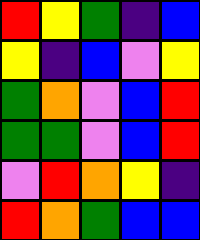[["red", "yellow", "green", "indigo", "blue"], ["yellow", "indigo", "blue", "violet", "yellow"], ["green", "orange", "violet", "blue", "red"], ["green", "green", "violet", "blue", "red"], ["violet", "red", "orange", "yellow", "indigo"], ["red", "orange", "green", "blue", "blue"]]